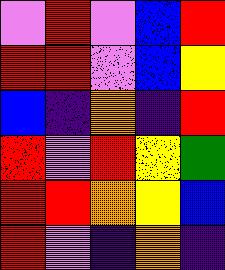[["violet", "red", "violet", "blue", "red"], ["red", "red", "violet", "blue", "yellow"], ["blue", "indigo", "orange", "indigo", "red"], ["red", "violet", "red", "yellow", "green"], ["red", "red", "orange", "yellow", "blue"], ["red", "violet", "indigo", "orange", "indigo"]]